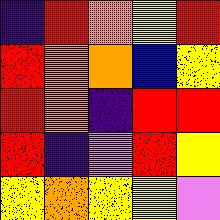[["indigo", "red", "orange", "yellow", "red"], ["red", "orange", "orange", "blue", "yellow"], ["red", "orange", "indigo", "red", "red"], ["red", "indigo", "violet", "red", "yellow"], ["yellow", "orange", "yellow", "yellow", "violet"]]